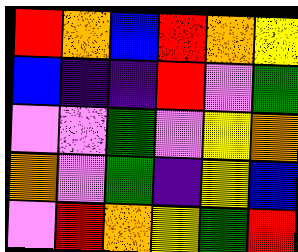[["red", "orange", "blue", "red", "orange", "yellow"], ["blue", "indigo", "indigo", "red", "violet", "green"], ["violet", "violet", "green", "violet", "yellow", "orange"], ["orange", "violet", "green", "indigo", "yellow", "blue"], ["violet", "red", "orange", "yellow", "green", "red"]]